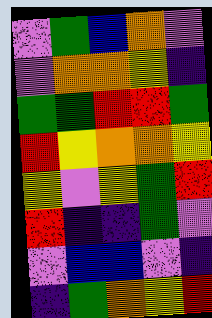[["violet", "green", "blue", "orange", "violet"], ["violet", "orange", "orange", "yellow", "indigo"], ["green", "green", "red", "red", "green"], ["red", "yellow", "orange", "orange", "yellow"], ["yellow", "violet", "yellow", "green", "red"], ["red", "indigo", "indigo", "green", "violet"], ["violet", "blue", "blue", "violet", "indigo"], ["indigo", "green", "orange", "yellow", "red"]]